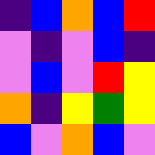[["indigo", "blue", "orange", "blue", "red"], ["violet", "indigo", "violet", "blue", "indigo"], ["violet", "blue", "violet", "red", "yellow"], ["orange", "indigo", "yellow", "green", "yellow"], ["blue", "violet", "orange", "blue", "violet"]]